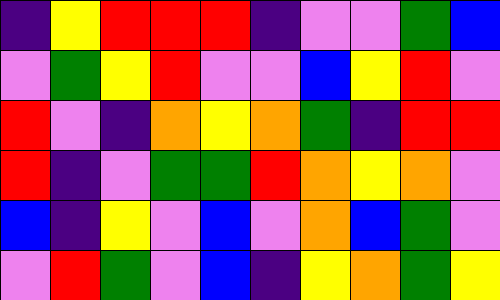[["indigo", "yellow", "red", "red", "red", "indigo", "violet", "violet", "green", "blue"], ["violet", "green", "yellow", "red", "violet", "violet", "blue", "yellow", "red", "violet"], ["red", "violet", "indigo", "orange", "yellow", "orange", "green", "indigo", "red", "red"], ["red", "indigo", "violet", "green", "green", "red", "orange", "yellow", "orange", "violet"], ["blue", "indigo", "yellow", "violet", "blue", "violet", "orange", "blue", "green", "violet"], ["violet", "red", "green", "violet", "blue", "indigo", "yellow", "orange", "green", "yellow"]]